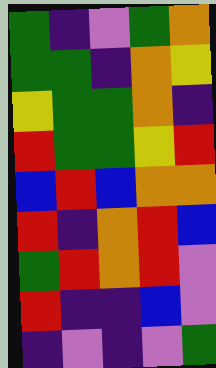[["green", "indigo", "violet", "green", "orange"], ["green", "green", "indigo", "orange", "yellow"], ["yellow", "green", "green", "orange", "indigo"], ["red", "green", "green", "yellow", "red"], ["blue", "red", "blue", "orange", "orange"], ["red", "indigo", "orange", "red", "blue"], ["green", "red", "orange", "red", "violet"], ["red", "indigo", "indigo", "blue", "violet"], ["indigo", "violet", "indigo", "violet", "green"]]